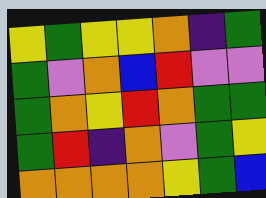[["yellow", "green", "yellow", "yellow", "orange", "indigo", "green"], ["green", "violet", "orange", "blue", "red", "violet", "violet"], ["green", "orange", "yellow", "red", "orange", "green", "green"], ["green", "red", "indigo", "orange", "violet", "green", "yellow"], ["orange", "orange", "orange", "orange", "yellow", "green", "blue"]]